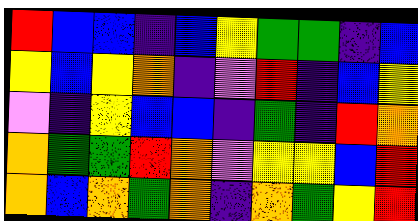[["red", "blue", "blue", "indigo", "blue", "yellow", "green", "green", "indigo", "blue"], ["yellow", "blue", "yellow", "orange", "indigo", "violet", "red", "indigo", "blue", "yellow"], ["violet", "indigo", "yellow", "blue", "blue", "indigo", "green", "indigo", "red", "orange"], ["orange", "green", "green", "red", "orange", "violet", "yellow", "yellow", "blue", "red"], ["orange", "blue", "orange", "green", "orange", "indigo", "orange", "green", "yellow", "red"]]